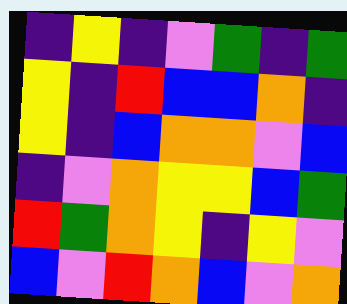[["indigo", "yellow", "indigo", "violet", "green", "indigo", "green"], ["yellow", "indigo", "red", "blue", "blue", "orange", "indigo"], ["yellow", "indigo", "blue", "orange", "orange", "violet", "blue"], ["indigo", "violet", "orange", "yellow", "yellow", "blue", "green"], ["red", "green", "orange", "yellow", "indigo", "yellow", "violet"], ["blue", "violet", "red", "orange", "blue", "violet", "orange"]]